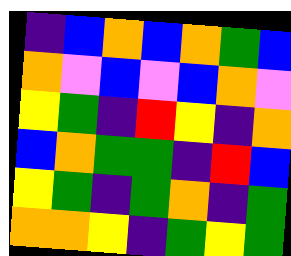[["indigo", "blue", "orange", "blue", "orange", "green", "blue"], ["orange", "violet", "blue", "violet", "blue", "orange", "violet"], ["yellow", "green", "indigo", "red", "yellow", "indigo", "orange"], ["blue", "orange", "green", "green", "indigo", "red", "blue"], ["yellow", "green", "indigo", "green", "orange", "indigo", "green"], ["orange", "orange", "yellow", "indigo", "green", "yellow", "green"]]